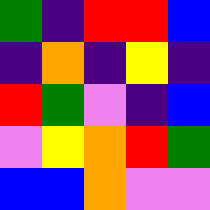[["green", "indigo", "red", "red", "blue"], ["indigo", "orange", "indigo", "yellow", "indigo"], ["red", "green", "violet", "indigo", "blue"], ["violet", "yellow", "orange", "red", "green"], ["blue", "blue", "orange", "violet", "violet"]]